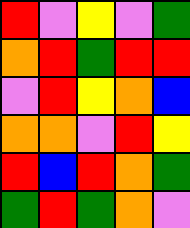[["red", "violet", "yellow", "violet", "green"], ["orange", "red", "green", "red", "red"], ["violet", "red", "yellow", "orange", "blue"], ["orange", "orange", "violet", "red", "yellow"], ["red", "blue", "red", "orange", "green"], ["green", "red", "green", "orange", "violet"]]